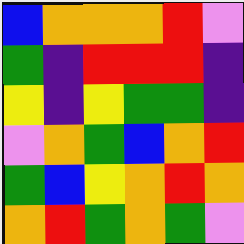[["blue", "orange", "orange", "orange", "red", "violet"], ["green", "indigo", "red", "red", "red", "indigo"], ["yellow", "indigo", "yellow", "green", "green", "indigo"], ["violet", "orange", "green", "blue", "orange", "red"], ["green", "blue", "yellow", "orange", "red", "orange"], ["orange", "red", "green", "orange", "green", "violet"]]